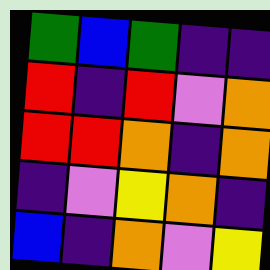[["green", "blue", "green", "indigo", "indigo"], ["red", "indigo", "red", "violet", "orange"], ["red", "red", "orange", "indigo", "orange"], ["indigo", "violet", "yellow", "orange", "indigo"], ["blue", "indigo", "orange", "violet", "yellow"]]